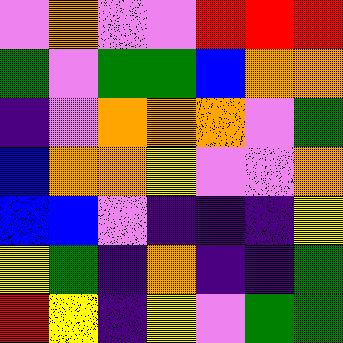[["violet", "orange", "violet", "violet", "red", "red", "red"], ["green", "violet", "green", "green", "blue", "orange", "orange"], ["indigo", "violet", "orange", "orange", "orange", "violet", "green"], ["blue", "orange", "orange", "yellow", "violet", "violet", "orange"], ["blue", "blue", "violet", "indigo", "indigo", "indigo", "yellow"], ["yellow", "green", "indigo", "orange", "indigo", "indigo", "green"], ["red", "yellow", "indigo", "yellow", "violet", "green", "green"]]